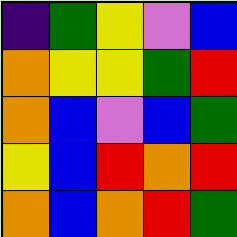[["indigo", "green", "yellow", "violet", "blue"], ["orange", "yellow", "yellow", "green", "red"], ["orange", "blue", "violet", "blue", "green"], ["yellow", "blue", "red", "orange", "red"], ["orange", "blue", "orange", "red", "green"]]